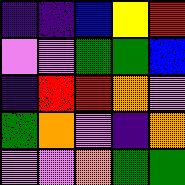[["indigo", "indigo", "blue", "yellow", "red"], ["violet", "violet", "green", "green", "blue"], ["indigo", "red", "red", "orange", "violet"], ["green", "orange", "violet", "indigo", "orange"], ["violet", "violet", "orange", "green", "green"]]